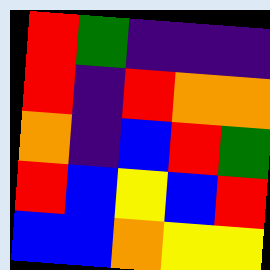[["red", "green", "indigo", "indigo", "indigo"], ["red", "indigo", "red", "orange", "orange"], ["orange", "indigo", "blue", "red", "green"], ["red", "blue", "yellow", "blue", "red"], ["blue", "blue", "orange", "yellow", "yellow"]]